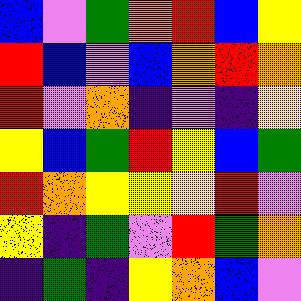[["blue", "violet", "green", "orange", "red", "blue", "yellow"], ["red", "blue", "violet", "blue", "orange", "red", "orange"], ["red", "violet", "orange", "indigo", "violet", "indigo", "yellow"], ["yellow", "blue", "green", "red", "yellow", "blue", "green"], ["red", "orange", "yellow", "yellow", "yellow", "red", "violet"], ["yellow", "indigo", "green", "violet", "red", "green", "orange"], ["indigo", "green", "indigo", "yellow", "orange", "blue", "violet"]]